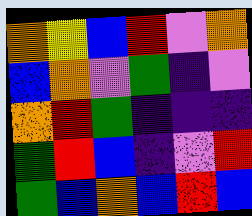[["orange", "yellow", "blue", "red", "violet", "orange"], ["blue", "orange", "violet", "green", "indigo", "violet"], ["orange", "red", "green", "indigo", "indigo", "indigo"], ["green", "red", "blue", "indigo", "violet", "red"], ["green", "blue", "orange", "blue", "red", "blue"]]